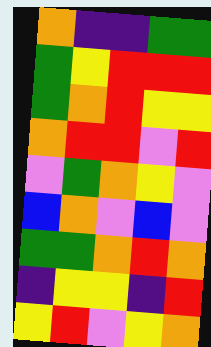[["orange", "indigo", "indigo", "green", "green"], ["green", "yellow", "red", "red", "red"], ["green", "orange", "red", "yellow", "yellow"], ["orange", "red", "red", "violet", "red"], ["violet", "green", "orange", "yellow", "violet"], ["blue", "orange", "violet", "blue", "violet"], ["green", "green", "orange", "red", "orange"], ["indigo", "yellow", "yellow", "indigo", "red"], ["yellow", "red", "violet", "yellow", "orange"]]